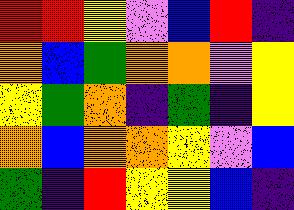[["red", "red", "yellow", "violet", "blue", "red", "indigo"], ["orange", "blue", "green", "orange", "orange", "violet", "yellow"], ["yellow", "green", "orange", "indigo", "green", "indigo", "yellow"], ["orange", "blue", "orange", "orange", "yellow", "violet", "blue"], ["green", "indigo", "red", "yellow", "yellow", "blue", "indigo"]]